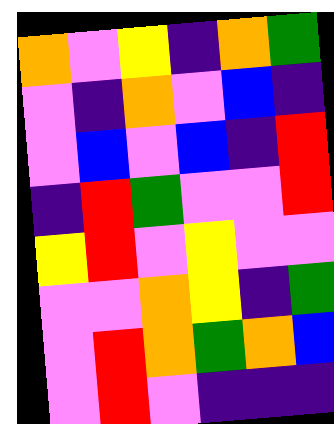[["orange", "violet", "yellow", "indigo", "orange", "green"], ["violet", "indigo", "orange", "violet", "blue", "indigo"], ["violet", "blue", "violet", "blue", "indigo", "red"], ["indigo", "red", "green", "violet", "violet", "red"], ["yellow", "red", "violet", "yellow", "violet", "violet"], ["violet", "violet", "orange", "yellow", "indigo", "green"], ["violet", "red", "orange", "green", "orange", "blue"], ["violet", "red", "violet", "indigo", "indigo", "indigo"]]